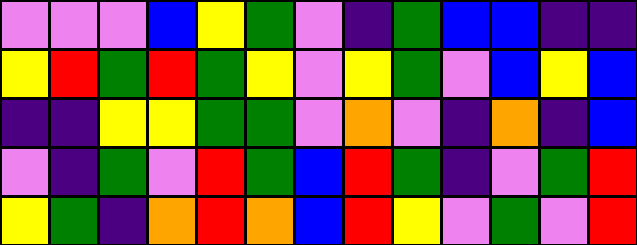[["violet", "violet", "violet", "blue", "yellow", "green", "violet", "indigo", "green", "blue", "blue", "indigo", "indigo"], ["yellow", "red", "green", "red", "green", "yellow", "violet", "yellow", "green", "violet", "blue", "yellow", "blue"], ["indigo", "indigo", "yellow", "yellow", "green", "green", "violet", "orange", "violet", "indigo", "orange", "indigo", "blue"], ["violet", "indigo", "green", "violet", "red", "green", "blue", "red", "green", "indigo", "violet", "green", "red"], ["yellow", "green", "indigo", "orange", "red", "orange", "blue", "red", "yellow", "violet", "green", "violet", "red"]]